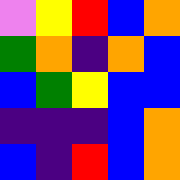[["violet", "yellow", "red", "blue", "orange"], ["green", "orange", "indigo", "orange", "blue"], ["blue", "green", "yellow", "blue", "blue"], ["indigo", "indigo", "indigo", "blue", "orange"], ["blue", "indigo", "red", "blue", "orange"]]